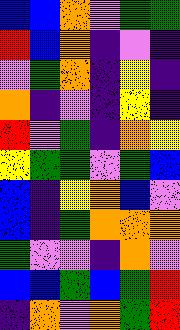[["blue", "blue", "orange", "violet", "green", "green"], ["red", "blue", "orange", "indigo", "violet", "indigo"], ["violet", "green", "orange", "indigo", "yellow", "indigo"], ["orange", "indigo", "violet", "indigo", "yellow", "indigo"], ["red", "violet", "green", "indigo", "orange", "yellow"], ["yellow", "green", "green", "violet", "green", "blue"], ["blue", "indigo", "yellow", "orange", "blue", "violet"], ["blue", "indigo", "green", "orange", "orange", "orange"], ["green", "violet", "violet", "indigo", "orange", "violet"], ["blue", "blue", "green", "blue", "green", "red"], ["indigo", "orange", "violet", "orange", "green", "red"]]